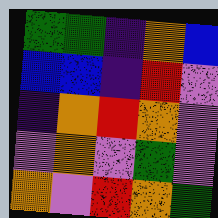[["green", "green", "indigo", "orange", "blue"], ["blue", "blue", "indigo", "red", "violet"], ["indigo", "orange", "red", "orange", "violet"], ["violet", "orange", "violet", "green", "violet"], ["orange", "violet", "red", "orange", "green"]]